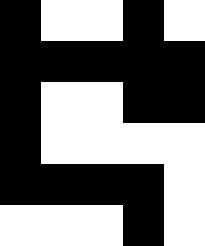[["black", "white", "white", "black", "white"], ["black", "black", "black", "black", "black"], ["black", "white", "white", "black", "black"], ["black", "white", "white", "white", "white"], ["black", "black", "black", "black", "white"], ["white", "white", "white", "black", "white"]]